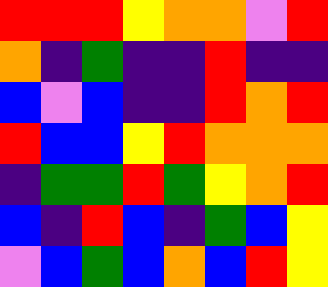[["red", "red", "red", "yellow", "orange", "orange", "violet", "red"], ["orange", "indigo", "green", "indigo", "indigo", "red", "indigo", "indigo"], ["blue", "violet", "blue", "indigo", "indigo", "red", "orange", "red"], ["red", "blue", "blue", "yellow", "red", "orange", "orange", "orange"], ["indigo", "green", "green", "red", "green", "yellow", "orange", "red"], ["blue", "indigo", "red", "blue", "indigo", "green", "blue", "yellow"], ["violet", "blue", "green", "blue", "orange", "blue", "red", "yellow"]]